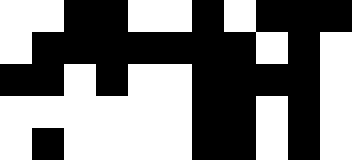[["white", "white", "black", "black", "white", "white", "black", "white", "black", "black", "black"], ["white", "black", "black", "black", "black", "black", "black", "black", "white", "black", "white"], ["black", "black", "white", "black", "white", "white", "black", "black", "black", "black", "white"], ["white", "white", "white", "white", "white", "white", "black", "black", "white", "black", "white"], ["white", "black", "white", "white", "white", "white", "black", "black", "white", "black", "white"]]